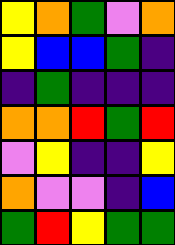[["yellow", "orange", "green", "violet", "orange"], ["yellow", "blue", "blue", "green", "indigo"], ["indigo", "green", "indigo", "indigo", "indigo"], ["orange", "orange", "red", "green", "red"], ["violet", "yellow", "indigo", "indigo", "yellow"], ["orange", "violet", "violet", "indigo", "blue"], ["green", "red", "yellow", "green", "green"]]